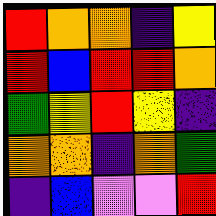[["red", "orange", "orange", "indigo", "yellow"], ["red", "blue", "red", "red", "orange"], ["green", "yellow", "red", "yellow", "indigo"], ["orange", "orange", "indigo", "orange", "green"], ["indigo", "blue", "violet", "violet", "red"]]